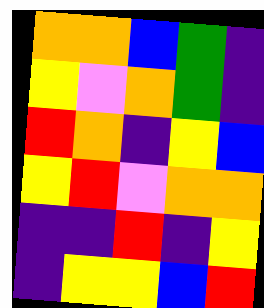[["orange", "orange", "blue", "green", "indigo"], ["yellow", "violet", "orange", "green", "indigo"], ["red", "orange", "indigo", "yellow", "blue"], ["yellow", "red", "violet", "orange", "orange"], ["indigo", "indigo", "red", "indigo", "yellow"], ["indigo", "yellow", "yellow", "blue", "red"]]